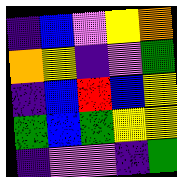[["indigo", "blue", "violet", "yellow", "orange"], ["orange", "yellow", "indigo", "violet", "green"], ["indigo", "blue", "red", "blue", "yellow"], ["green", "blue", "green", "yellow", "yellow"], ["indigo", "violet", "violet", "indigo", "green"]]